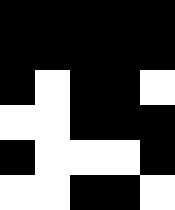[["black", "black", "black", "black", "black"], ["black", "black", "black", "black", "black"], ["black", "white", "black", "black", "white"], ["white", "white", "black", "black", "black"], ["black", "white", "white", "white", "black"], ["white", "white", "black", "black", "white"]]